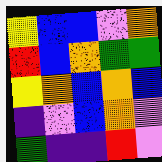[["yellow", "blue", "blue", "violet", "orange"], ["red", "blue", "orange", "green", "green"], ["yellow", "orange", "blue", "orange", "blue"], ["indigo", "violet", "blue", "orange", "violet"], ["green", "indigo", "indigo", "red", "violet"]]